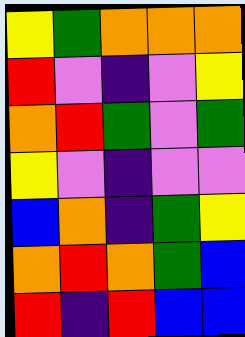[["yellow", "green", "orange", "orange", "orange"], ["red", "violet", "indigo", "violet", "yellow"], ["orange", "red", "green", "violet", "green"], ["yellow", "violet", "indigo", "violet", "violet"], ["blue", "orange", "indigo", "green", "yellow"], ["orange", "red", "orange", "green", "blue"], ["red", "indigo", "red", "blue", "blue"]]